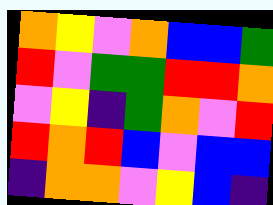[["orange", "yellow", "violet", "orange", "blue", "blue", "green"], ["red", "violet", "green", "green", "red", "red", "orange"], ["violet", "yellow", "indigo", "green", "orange", "violet", "red"], ["red", "orange", "red", "blue", "violet", "blue", "blue"], ["indigo", "orange", "orange", "violet", "yellow", "blue", "indigo"]]